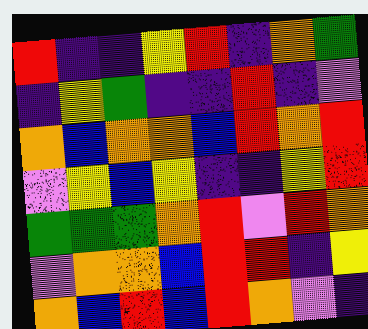[["red", "indigo", "indigo", "yellow", "red", "indigo", "orange", "green"], ["indigo", "yellow", "green", "indigo", "indigo", "red", "indigo", "violet"], ["orange", "blue", "orange", "orange", "blue", "red", "orange", "red"], ["violet", "yellow", "blue", "yellow", "indigo", "indigo", "yellow", "red"], ["green", "green", "green", "orange", "red", "violet", "red", "orange"], ["violet", "orange", "orange", "blue", "red", "red", "indigo", "yellow"], ["orange", "blue", "red", "blue", "red", "orange", "violet", "indigo"]]